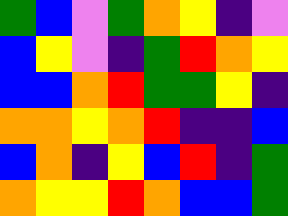[["green", "blue", "violet", "green", "orange", "yellow", "indigo", "violet"], ["blue", "yellow", "violet", "indigo", "green", "red", "orange", "yellow"], ["blue", "blue", "orange", "red", "green", "green", "yellow", "indigo"], ["orange", "orange", "yellow", "orange", "red", "indigo", "indigo", "blue"], ["blue", "orange", "indigo", "yellow", "blue", "red", "indigo", "green"], ["orange", "yellow", "yellow", "red", "orange", "blue", "blue", "green"]]